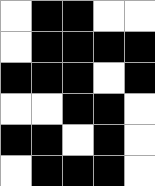[["white", "black", "black", "white", "white"], ["white", "black", "black", "black", "black"], ["black", "black", "black", "white", "black"], ["white", "white", "black", "black", "white"], ["black", "black", "white", "black", "white"], ["white", "black", "black", "black", "white"]]